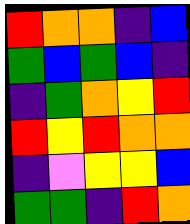[["red", "orange", "orange", "indigo", "blue"], ["green", "blue", "green", "blue", "indigo"], ["indigo", "green", "orange", "yellow", "red"], ["red", "yellow", "red", "orange", "orange"], ["indigo", "violet", "yellow", "yellow", "blue"], ["green", "green", "indigo", "red", "orange"]]